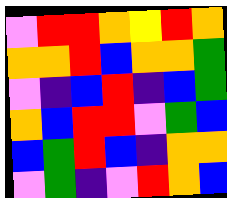[["violet", "red", "red", "orange", "yellow", "red", "orange"], ["orange", "orange", "red", "blue", "orange", "orange", "green"], ["violet", "indigo", "blue", "red", "indigo", "blue", "green"], ["orange", "blue", "red", "red", "violet", "green", "blue"], ["blue", "green", "red", "blue", "indigo", "orange", "orange"], ["violet", "green", "indigo", "violet", "red", "orange", "blue"]]